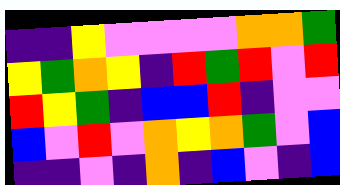[["indigo", "indigo", "yellow", "violet", "violet", "violet", "violet", "orange", "orange", "green"], ["yellow", "green", "orange", "yellow", "indigo", "red", "green", "red", "violet", "red"], ["red", "yellow", "green", "indigo", "blue", "blue", "red", "indigo", "violet", "violet"], ["blue", "violet", "red", "violet", "orange", "yellow", "orange", "green", "violet", "blue"], ["indigo", "indigo", "violet", "indigo", "orange", "indigo", "blue", "violet", "indigo", "blue"]]